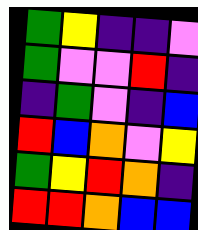[["green", "yellow", "indigo", "indigo", "violet"], ["green", "violet", "violet", "red", "indigo"], ["indigo", "green", "violet", "indigo", "blue"], ["red", "blue", "orange", "violet", "yellow"], ["green", "yellow", "red", "orange", "indigo"], ["red", "red", "orange", "blue", "blue"]]